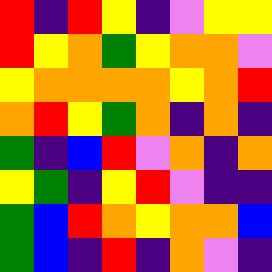[["red", "indigo", "red", "yellow", "indigo", "violet", "yellow", "yellow"], ["red", "yellow", "orange", "green", "yellow", "orange", "orange", "violet"], ["yellow", "orange", "orange", "orange", "orange", "yellow", "orange", "red"], ["orange", "red", "yellow", "green", "orange", "indigo", "orange", "indigo"], ["green", "indigo", "blue", "red", "violet", "orange", "indigo", "orange"], ["yellow", "green", "indigo", "yellow", "red", "violet", "indigo", "indigo"], ["green", "blue", "red", "orange", "yellow", "orange", "orange", "blue"], ["green", "blue", "indigo", "red", "indigo", "orange", "violet", "indigo"]]